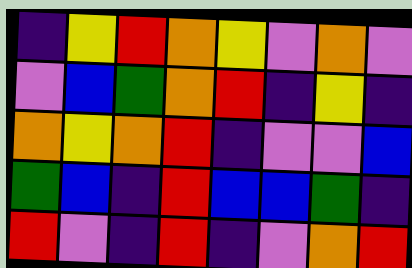[["indigo", "yellow", "red", "orange", "yellow", "violet", "orange", "violet"], ["violet", "blue", "green", "orange", "red", "indigo", "yellow", "indigo"], ["orange", "yellow", "orange", "red", "indigo", "violet", "violet", "blue"], ["green", "blue", "indigo", "red", "blue", "blue", "green", "indigo"], ["red", "violet", "indigo", "red", "indigo", "violet", "orange", "red"]]